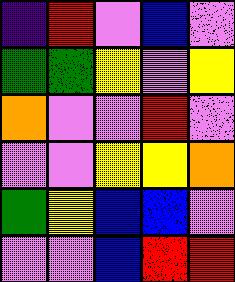[["indigo", "red", "violet", "blue", "violet"], ["green", "green", "yellow", "violet", "yellow"], ["orange", "violet", "violet", "red", "violet"], ["violet", "violet", "yellow", "yellow", "orange"], ["green", "yellow", "blue", "blue", "violet"], ["violet", "violet", "blue", "red", "red"]]